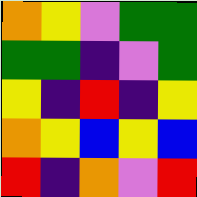[["orange", "yellow", "violet", "green", "green"], ["green", "green", "indigo", "violet", "green"], ["yellow", "indigo", "red", "indigo", "yellow"], ["orange", "yellow", "blue", "yellow", "blue"], ["red", "indigo", "orange", "violet", "red"]]